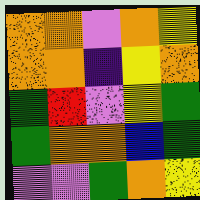[["orange", "orange", "violet", "orange", "yellow"], ["orange", "orange", "indigo", "yellow", "orange"], ["green", "red", "violet", "yellow", "green"], ["green", "orange", "orange", "blue", "green"], ["violet", "violet", "green", "orange", "yellow"]]